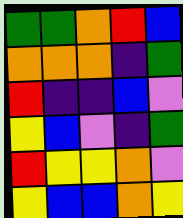[["green", "green", "orange", "red", "blue"], ["orange", "orange", "orange", "indigo", "green"], ["red", "indigo", "indigo", "blue", "violet"], ["yellow", "blue", "violet", "indigo", "green"], ["red", "yellow", "yellow", "orange", "violet"], ["yellow", "blue", "blue", "orange", "yellow"]]